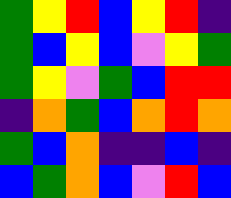[["green", "yellow", "red", "blue", "yellow", "red", "indigo"], ["green", "blue", "yellow", "blue", "violet", "yellow", "green"], ["green", "yellow", "violet", "green", "blue", "red", "red"], ["indigo", "orange", "green", "blue", "orange", "red", "orange"], ["green", "blue", "orange", "indigo", "indigo", "blue", "indigo"], ["blue", "green", "orange", "blue", "violet", "red", "blue"]]